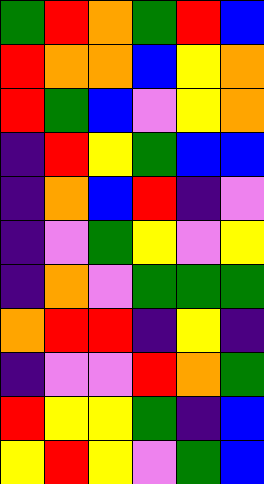[["green", "red", "orange", "green", "red", "blue"], ["red", "orange", "orange", "blue", "yellow", "orange"], ["red", "green", "blue", "violet", "yellow", "orange"], ["indigo", "red", "yellow", "green", "blue", "blue"], ["indigo", "orange", "blue", "red", "indigo", "violet"], ["indigo", "violet", "green", "yellow", "violet", "yellow"], ["indigo", "orange", "violet", "green", "green", "green"], ["orange", "red", "red", "indigo", "yellow", "indigo"], ["indigo", "violet", "violet", "red", "orange", "green"], ["red", "yellow", "yellow", "green", "indigo", "blue"], ["yellow", "red", "yellow", "violet", "green", "blue"]]